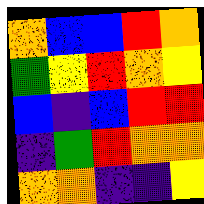[["orange", "blue", "blue", "red", "orange"], ["green", "yellow", "red", "orange", "yellow"], ["blue", "indigo", "blue", "red", "red"], ["indigo", "green", "red", "orange", "orange"], ["orange", "orange", "indigo", "indigo", "yellow"]]